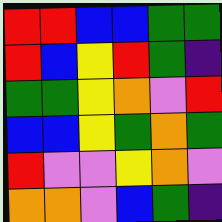[["red", "red", "blue", "blue", "green", "green"], ["red", "blue", "yellow", "red", "green", "indigo"], ["green", "green", "yellow", "orange", "violet", "red"], ["blue", "blue", "yellow", "green", "orange", "green"], ["red", "violet", "violet", "yellow", "orange", "violet"], ["orange", "orange", "violet", "blue", "green", "indigo"]]